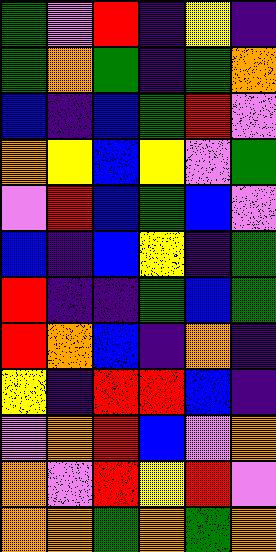[["green", "violet", "red", "indigo", "yellow", "indigo"], ["green", "orange", "green", "indigo", "green", "orange"], ["blue", "indigo", "blue", "green", "red", "violet"], ["orange", "yellow", "blue", "yellow", "violet", "green"], ["violet", "red", "blue", "green", "blue", "violet"], ["blue", "indigo", "blue", "yellow", "indigo", "green"], ["red", "indigo", "indigo", "green", "blue", "green"], ["red", "orange", "blue", "indigo", "orange", "indigo"], ["yellow", "indigo", "red", "red", "blue", "indigo"], ["violet", "orange", "red", "blue", "violet", "orange"], ["orange", "violet", "red", "yellow", "red", "violet"], ["orange", "orange", "green", "orange", "green", "orange"]]